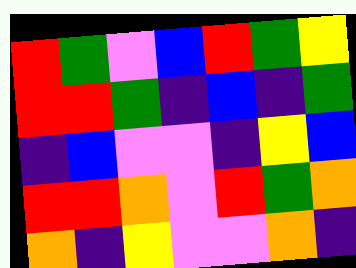[["red", "green", "violet", "blue", "red", "green", "yellow"], ["red", "red", "green", "indigo", "blue", "indigo", "green"], ["indigo", "blue", "violet", "violet", "indigo", "yellow", "blue"], ["red", "red", "orange", "violet", "red", "green", "orange"], ["orange", "indigo", "yellow", "violet", "violet", "orange", "indigo"]]